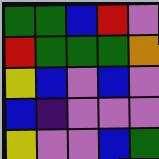[["green", "green", "blue", "red", "violet"], ["red", "green", "green", "green", "orange"], ["yellow", "blue", "violet", "blue", "violet"], ["blue", "indigo", "violet", "violet", "violet"], ["yellow", "violet", "violet", "blue", "green"]]